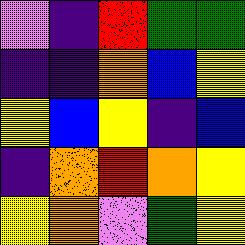[["violet", "indigo", "red", "green", "green"], ["indigo", "indigo", "orange", "blue", "yellow"], ["yellow", "blue", "yellow", "indigo", "blue"], ["indigo", "orange", "red", "orange", "yellow"], ["yellow", "orange", "violet", "green", "yellow"]]